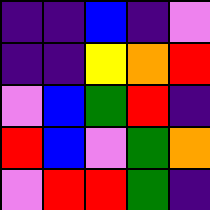[["indigo", "indigo", "blue", "indigo", "violet"], ["indigo", "indigo", "yellow", "orange", "red"], ["violet", "blue", "green", "red", "indigo"], ["red", "blue", "violet", "green", "orange"], ["violet", "red", "red", "green", "indigo"]]